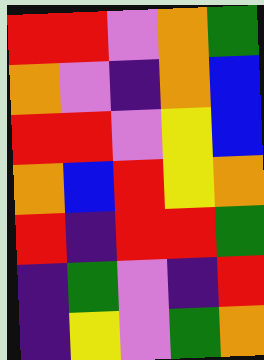[["red", "red", "violet", "orange", "green"], ["orange", "violet", "indigo", "orange", "blue"], ["red", "red", "violet", "yellow", "blue"], ["orange", "blue", "red", "yellow", "orange"], ["red", "indigo", "red", "red", "green"], ["indigo", "green", "violet", "indigo", "red"], ["indigo", "yellow", "violet", "green", "orange"]]